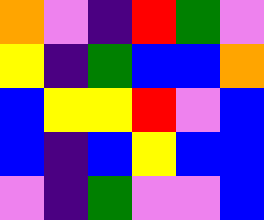[["orange", "violet", "indigo", "red", "green", "violet"], ["yellow", "indigo", "green", "blue", "blue", "orange"], ["blue", "yellow", "yellow", "red", "violet", "blue"], ["blue", "indigo", "blue", "yellow", "blue", "blue"], ["violet", "indigo", "green", "violet", "violet", "blue"]]